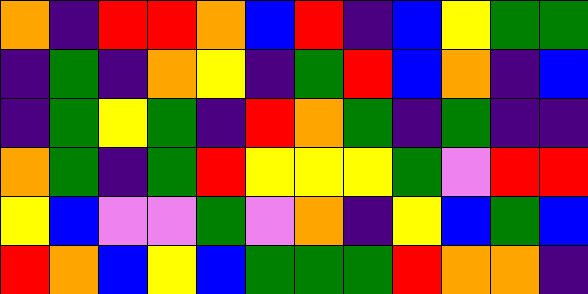[["orange", "indigo", "red", "red", "orange", "blue", "red", "indigo", "blue", "yellow", "green", "green"], ["indigo", "green", "indigo", "orange", "yellow", "indigo", "green", "red", "blue", "orange", "indigo", "blue"], ["indigo", "green", "yellow", "green", "indigo", "red", "orange", "green", "indigo", "green", "indigo", "indigo"], ["orange", "green", "indigo", "green", "red", "yellow", "yellow", "yellow", "green", "violet", "red", "red"], ["yellow", "blue", "violet", "violet", "green", "violet", "orange", "indigo", "yellow", "blue", "green", "blue"], ["red", "orange", "blue", "yellow", "blue", "green", "green", "green", "red", "orange", "orange", "indigo"]]